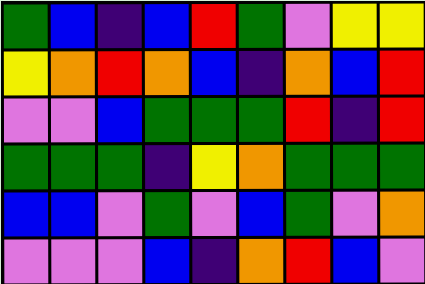[["green", "blue", "indigo", "blue", "red", "green", "violet", "yellow", "yellow"], ["yellow", "orange", "red", "orange", "blue", "indigo", "orange", "blue", "red"], ["violet", "violet", "blue", "green", "green", "green", "red", "indigo", "red"], ["green", "green", "green", "indigo", "yellow", "orange", "green", "green", "green"], ["blue", "blue", "violet", "green", "violet", "blue", "green", "violet", "orange"], ["violet", "violet", "violet", "blue", "indigo", "orange", "red", "blue", "violet"]]